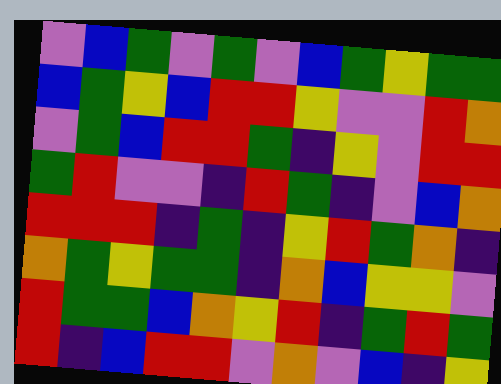[["violet", "blue", "green", "violet", "green", "violet", "blue", "green", "yellow", "green", "green"], ["blue", "green", "yellow", "blue", "red", "red", "yellow", "violet", "violet", "red", "orange"], ["violet", "green", "blue", "red", "red", "green", "indigo", "yellow", "violet", "red", "red"], ["green", "red", "violet", "violet", "indigo", "red", "green", "indigo", "violet", "blue", "orange"], ["red", "red", "red", "indigo", "green", "indigo", "yellow", "red", "green", "orange", "indigo"], ["orange", "green", "yellow", "green", "green", "indigo", "orange", "blue", "yellow", "yellow", "violet"], ["red", "green", "green", "blue", "orange", "yellow", "red", "indigo", "green", "red", "green"], ["red", "indigo", "blue", "red", "red", "violet", "orange", "violet", "blue", "indigo", "yellow"]]